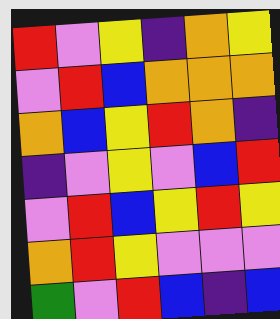[["red", "violet", "yellow", "indigo", "orange", "yellow"], ["violet", "red", "blue", "orange", "orange", "orange"], ["orange", "blue", "yellow", "red", "orange", "indigo"], ["indigo", "violet", "yellow", "violet", "blue", "red"], ["violet", "red", "blue", "yellow", "red", "yellow"], ["orange", "red", "yellow", "violet", "violet", "violet"], ["green", "violet", "red", "blue", "indigo", "blue"]]